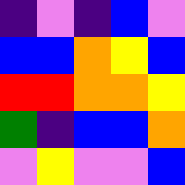[["indigo", "violet", "indigo", "blue", "violet"], ["blue", "blue", "orange", "yellow", "blue"], ["red", "red", "orange", "orange", "yellow"], ["green", "indigo", "blue", "blue", "orange"], ["violet", "yellow", "violet", "violet", "blue"]]